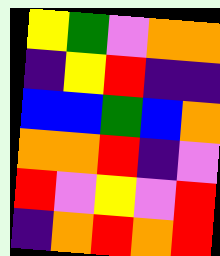[["yellow", "green", "violet", "orange", "orange"], ["indigo", "yellow", "red", "indigo", "indigo"], ["blue", "blue", "green", "blue", "orange"], ["orange", "orange", "red", "indigo", "violet"], ["red", "violet", "yellow", "violet", "red"], ["indigo", "orange", "red", "orange", "red"]]